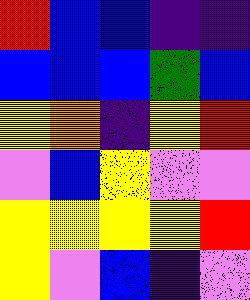[["red", "blue", "blue", "indigo", "indigo"], ["blue", "blue", "blue", "green", "blue"], ["yellow", "orange", "indigo", "yellow", "red"], ["violet", "blue", "yellow", "violet", "violet"], ["yellow", "yellow", "yellow", "yellow", "red"], ["yellow", "violet", "blue", "indigo", "violet"]]